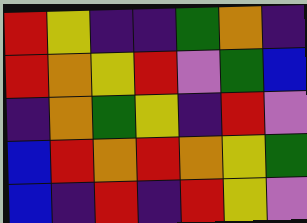[["red", "yellow", "indigo", "indigo", "green", "orange", "indigo"], ["red", "orange", "yellow", "red", "violet", "green", "blue"], ["indigo", "orange", "green", "yellow", "indigo", "red", "violet"], ["blue", "red", "orange", "red", "orange", "yellow", "green"], ["blue", "indigo", "red", "indigo", "red", "yellow", "violet"]]